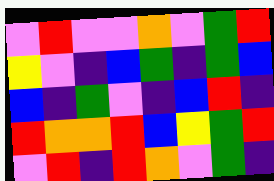[["violet", "red", "violet", "violet", "orange", "violet", "green", "red"], ["yellow", "violet", "indigo", "blue", "green", "indigo", "green", "blue"], ["blue", "indigo", "green", "violet", "indigo", "blue", "red", "indigo"], ["red", "orange", "orange", "red", "blue", "yellow", "green", "red"], ["violet", "red", "indigo", "red", "orange", "violet", "green", "indigo"]]